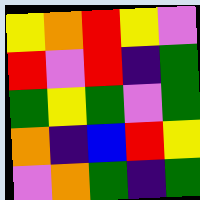[["yellow", "orange", "red", "yellow", "violet"], ["red", "violet", "red", "indigo", "green"], ["green", "yellow", "green", "violet", "green"], ["orange", "indigo", "blue", "red", "yellow"], ["violet", "orange", "green", "indigo", "green"]]